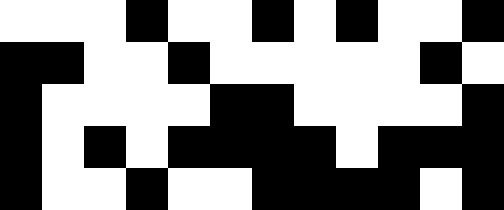[["white", "white", "white", "black", "white", "white", "black", "white", "black", "white", "white", "black"], ["black", "black", "white", "white", "black", "white", "white", "white", "white", "white", "black", "white"], ["black", "white", "white", "white", "white", "black", "black", "white", "white", "white", "white", "black"], ["black", "white", "black", "white", "black", "black", "black", "black", "white", "black", "black", "black"], ["black", "white", "white", "black", "white", "white", "black", "black", "black", "black", "white", "black"]]